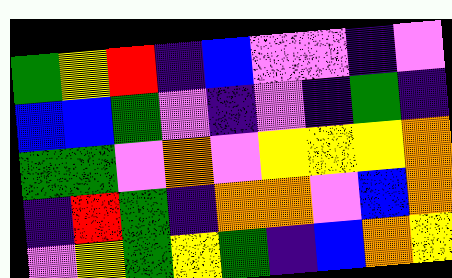[["green", "yellow", "red", "indigo", "blue", "violet", "violet", "indigo", "violet"], ["blue", "blue", "green", "violet", "indigo", "violet", "indigo", "green", "indigo"], ["green", "green", "violet", "orange", "violet", "yellow", "yellow", "yellow", "orange"], ["indigo", "red", "green", "indigo", "orange", "orange", "violet", "blue", "orange"], ["violet", "yellow", "green", "yellow", "green", "indigo", "blue", "orange", "yellow"]]